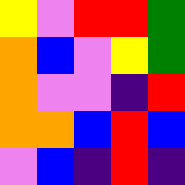[["yellow", "violet", "red", "red", "green"], ["orange", "blue", "violet", "yellow", "green"], ["orange", "violet", "violet", "indigo", "red"], ["orange", "orange", "blue", "red", "blue"], ["violet", "blue", "indigo", "red", "indigo"]]